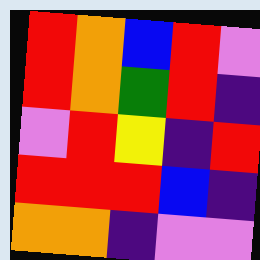[["red", "orange", "blue", "red", "violet"], ["red", "orange", "green", "red", "indigo"], ["violet", "red", "yellow", "indigo", "red"], ["red", "red", "red", "blue", "indigo"], ["orange", "orange", "indigo", "violet", "violet"]]